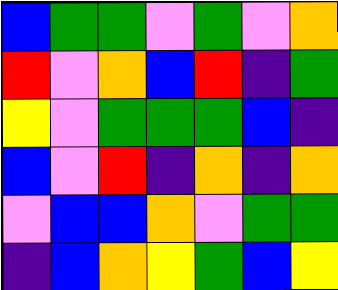[["blue", "green", "green", "violet", "green", "violet", "orange"], ["red", "violet", "orange", "blue", "red", "indigo", "green"], ["yellow", "violet", "green", "green", "green", "blue", "indigo"], ["blue", "violet", "red", "indigo", "orange", "indigo", "orange"], ["violet", "blue", "blue", "orange", "violet", "green", "green"], ["indigo", "blue", "orange", "yellow", "green", "blue", "yellow"]]